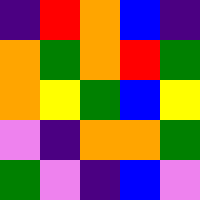[["indigo", "red", "orange", "blue", "indigo"], ["orange", "green", "orange", "red", "green"], ["orange", "yellow", "green", "blue", "yellow"], ["violet", "indigo", "orange", "orange", "green"], ["green", "violet", "indigo", "blue", "violet"]]